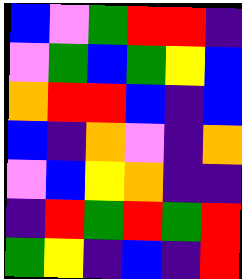[["blue", "violet", "green", "red", "red", "indigo"], ["violet", "green", "blue", "green", "yellow", "blue"], ["orange", "red", "red", "blue", "indigo", "blue"], ["blue", "indigo", "orange", "violet", "indigo", "orange"], ["violet", "blue", "yellow", "orange", "indigo", "indigo"], ["indigo", "red", "green", "red", "green", "red"], ["green", "yellow", "indigo", "blue", "indigo", "red"]]